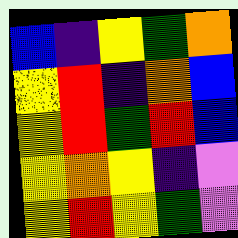[["blue", "indigo", "yellow", "green", "orange"], ["yellow", "red", "indigo", "orange", "blue"], ["yellow", "red", "green", "red", "blue"], ["yellow", "orange", "yellow", "indigo", "violet"], ["yellow", "red", "yellow", "green", "violet"]]